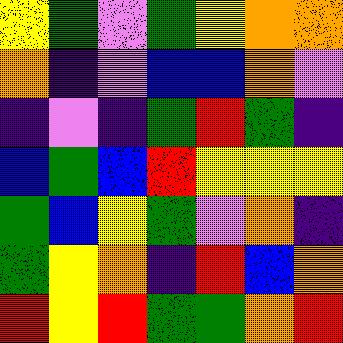[["yellow", "green", "violet", "green", "yellow", "orange", "orange"], ["orange", "indigo", "violet", "blue", "blue", "orange", "violet"], ["indigo", "violet", "indigo", "green", "red", "green", "indigo"], ["blue", "green", "blue", "red", "yellow", "yellow", "yellow"], ["green", "blue", "yellow", "green", "violet", "orange", "indigo"], ["green", "yellow", "orange", "indigo", "red", "blue", "orange"], ["red", "yellow", "red", "green", "green", "orange", "red"]]